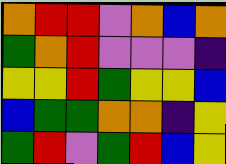[["orange", "red", "red", "violet", "orange", "blue", "orange"], ["green", "orange", "red", "violet", "violet", "violet", "indigo"], ["yellow", "yellow", "red", "green", "yellow", "yellow", "blue"], ["blue", "green", "green", "orange", "orange", "indigo", "yellow"], ["green", "red", "violet", "green", "red", "blue", "yellow"]]